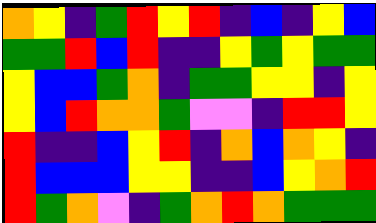[["orange", "yellow", "indigo", "green", "red", "yellow", "red", "indigo", "blue", "indigo", "yellow", "blue"], ["green", "green", "red", "blue", "red", "indigo", "indigo", "yellow", "green", "yellow", "green", "green"], ["yellow", "blue", "blue", "green", "orange", "indigo", "green", "green", "yellow", "yellow", "indigo", "yellow"], ["yellow", "blue", "red", "orange", "orange", "green", "violet", "violet", "indigo", "red", "red", "yellow"], ["red", "indigo", "indigo", "blue", "yellow", "red", "indigo", "orange", "blue", "orange", "yellow", "indigo"], ["red", "blue", "blue", "blue", "yellow", "yellow", "indigo", "indigo", "blue", "yellow", "orange", "red"], ["red", "green", "orange", "violet", "indigo", "green", "orange", "red", "orange", "green", "green", "green"]]